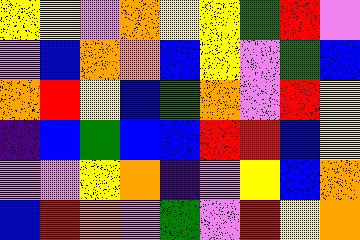[["yellow", "yellow", "violet", "orange", "yellow", "yellow", "green", "red", "violet"], ["violet", "blue", "orange", "orange", "blue", "yellow", "violet", "green", "blue"], ["orange", "red", "yellow", "blue", "green", "orange", "violet", "red", "yellow"], ["indigo", "blue", "green", "blue", "blue", "red", "red", "blue", "yellow"], ["violet", "violet", "yellow", "orange", "indigo", "violet", "yellow", "blue", "orange"], ["blue", "red", "orange", "violet", "green", "violet", "red", "yellow", "orange"]]